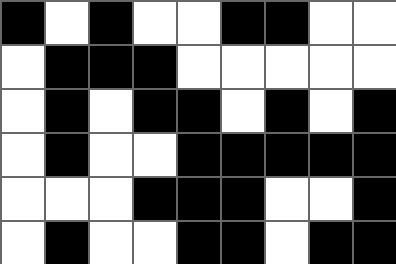[["black", "white", "black", "white", "white", "black", "black", "white", "white"], ["white", "black", "black", "black", "white", "white", "white", "white", "white"], ["white", "black", "white", "black", "black", "white", "black", "white", "black"], ["white", "black", "white", "white", "black", "black", "black", "black", "black"], ["white", "white", "white", "black", "black", "black", "white", "white", "black"], ["white", "black", "white", "white", "black", "black", "white", "black", "black"]]